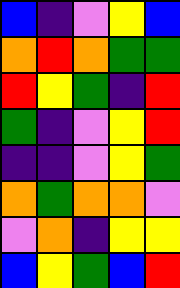[["blue", "indigo", "violet", "yellow", "blue"], ["orange", "red", "orange", "green", "green"], ["red", "yellow", "green", "indigo", "red"], ["green", "indigo", "violet", "yellow", "red"], ["indigo", "indigo", "violet", "yellow", "green"], ["orange", "green", "orange", "orange", "violet"], ["violet", "orange", "indigo", "yellow", "yellow"], ["blue", "yellow", "green", "blue", "red"]]